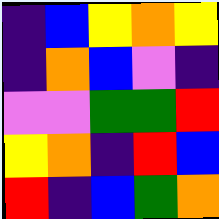[["indigo", "blue", "yellow", "orange", "yellow"], ["indigo", "orange", "blue", "violet", "indigo"], ["violet", "violet", "green", "green", "red"], ["yellow", "orange", "indigo", "red", "blue"], ["red", "indigo", "blue", "green", "orange"]]